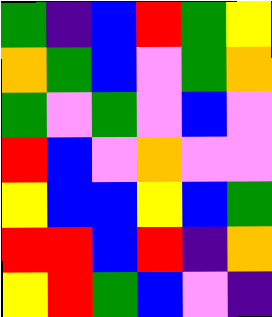[["green", "indigo", "blue", "red", "green", "yellow"], ["orange", "green", "blue", "violet", "green", "orange"], ["green", "violet", "green", "violet", "blue", "violet"], ["red", "blue", "violet", "orange", "violet", "violet"], ["yellow", "blue", "blue", "yellow", "blue", "green"], ["red", "red", "blue", "red", "indigo", "orange"], ["yellow", "red", "green", "blue", "violet", "indigo"]]